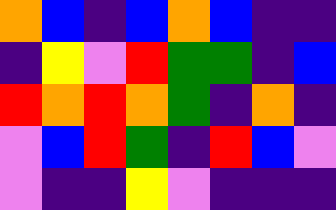[["orange", "blue", "indigo", "blue", "orange", "blue", "indigo", "indigo"], ["indigo", "yellow", "violet", "red", "green", "green", "indigo", "blue"], ["red", "orange", "red", "orange", "green", "indigo", "orange", "indigo"], ["violet", "blue", "red", "green", "indigo", "red", "blue", "violet"], ["violet", "indigo", "indigo", "yellow", "violet", "indigo", "indigo", "indigo"]]